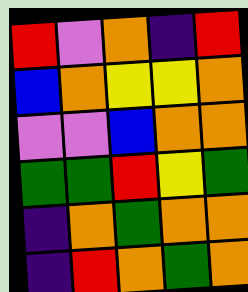[["red", "violet", "orange", "indigo", "red"], ["blue", "orange", "yellow", "yellow", "orange"], ["violet", "violet", "blue", "orange", "orange"], ["green", "green", "red", "yellow", "green"], ["indigo", "orange", "green", "orange", "orange"], ["indigo", "red", "orange", "green", "orange"]]